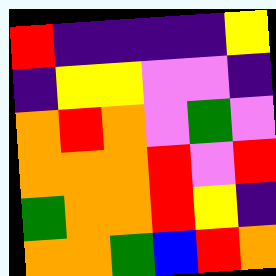[["red", "indigo", "indigo", "indigo", "indigo", "yellow"], ["indigo", "yellow", "yellow", "violet", "violet", "indigo"], ["orange", "red", "orange", "violet", "green", "violet"], ["orange", "orange", "orange", "red", "violet", "red"], ["green", "orange", "orange", "red", "yellow", "indigo"], ["orange", "orange", "green", "blue", "red", "orange"]]